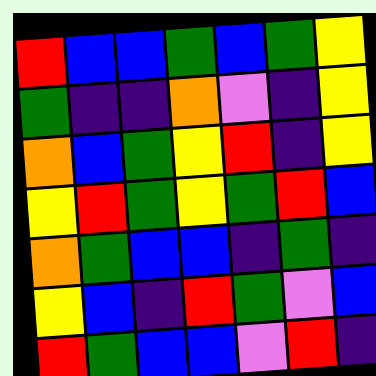[["red", "blue", "blue", "green", "blue", "green", "yellow"], ["green", "indigo", "indigo", "orange", "violet", "indigo", "yellow"], ["orange", "blue", "green", "yellow", "red", "indigo", "yellow"], ["yellow", "red", "green", "yellow", "green", "red", "blue"], ["orange", "green", "blue", "blue", "indigo", "green", "indigo"], ["yellow", "blue", "indigo", "red", "green", "violet", "blue"], ["red", "green", "blue", "blue", "violet", "red", "indigo"]]